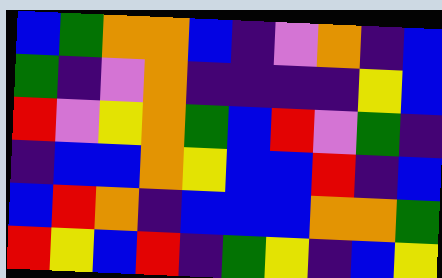[["blue", "green", "orange", "orange", "blue", "indigo", "violet", "orange", "indigo", "blue"], ["green", "indigo", "violet", "orange", "indigo", "indigo", "indigo", "indigo", "yellow", "blue"], ["red", "violet", "yellow", "orange", "green", "blue", "red", "violet", "green", "indigo"], ["indigo", "blue", "blue", "orange", "yellow", "blue", "blue", "red", "indigo", "blue"], ["blue", "red", "orange", "indigo", "blue", "blue", "blue", "orange", "orange", "green"], ["red", "yellow", "blue", "red", "indigo", "green", "yellow", "indigo", "blue", "yellow"]]